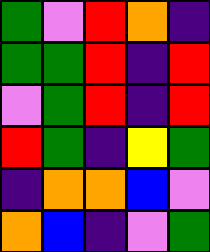[["green", "violet", "red", "orange", "indigo"], ["green", "green", "red", "indigo", "red"], ["violet", "green", "red", "indigo", "red"], ["red", "green", "indigo", "yellow", "green"], ["indigo", "orange", "orange", "blue", "violet"], ["orange", "blue", "indigo", "violet", "green"]]